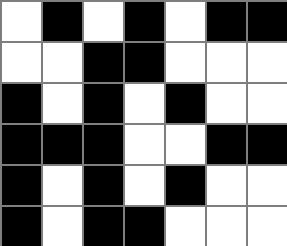[["white", "black", "white", "black", "white", "black", "black"], ["white", "white", "black", "black", "white", "white", "white"], ["black", "white", "black", "white", "black", "white", "white"], ["black", "black", "black", "white", "white", "black", "black"], ["black", "white", "black", "white", "black", "white", "white"], ["black", "white", "black", "black", "white", "white", "white"]]